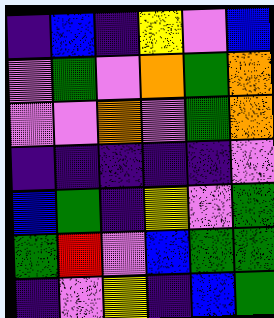[["indigo", "blue", "indigo", "yellow", "violet", "blue"], ["violet", "green", "violet", "orange", "green", "orange"], ["violet", "violet", "orange", "violet", "green", "orange"], ["indigo", "indigo", "indigo", "indigo", "indigo", "violet"], ["blue", "green", "indigo", "yellow", "violet", "green"], ["green", "red", "violet", "blue", "green", "green"], ["indigo", "violet", "yellow", "indigo", "blue", "green"]]